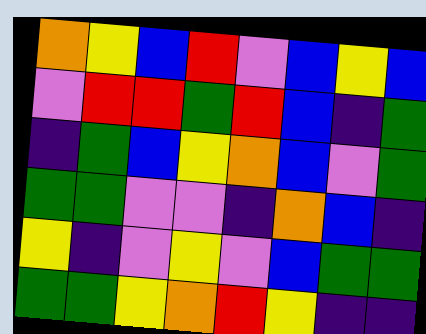[["orange", "yellow", "blue", "red", "violet", "blue", "yellow", "blue"], ["violet", "red", "red", "green", "red", "blue", "indigo", "green"], ["indigo", "green", "blue", "yellow", "orange", "blue", "violet", "green"], ["green", "green", "violet", "violet", "indigo", "orange", "blue", "indigo"], ["yellow", "indigo", "violet", "yellow", "violet", "blue", "green", "green"], ["green", "green", "yellow", "orange", "red", "yellow", "indigo", "indigo"]]